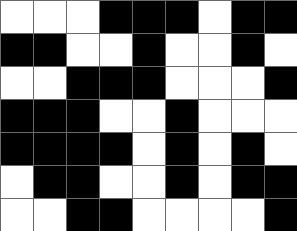[["white", "white", "white", "black", "black", "black", "white", "black", "black"], ["black", "black", "white", "white", "black", "white", "white", "black", "white"], ["white", "white", "black", "black", "black", "white", "white", "white", "black"], ["black", "black", "black", "white", "white", "black", "white", "white", "white"], ["black", "black", "black", "black", "white", "black", "white", "black", "white"], ["white", "black", "black", "white", "white", "black", "white", "black", "black"], ["white", "white", "black", "black", "white", "white", "white", "white", "black"]]